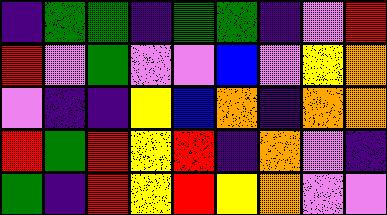[["indigo", "green", "green", "indigo", "green", "green", "indigo", "violet", "red"], ["red", "violet", "green", "violet", "violet", "blue", "violet", "yellow", "orange"], ["violet", "indigo", "indigo", "yellow", "blue", "orange", "indigo", "orange", "orange"], ["red", "green", "red", "yellow", "red", "indigo", "orange", "violet", "indigo"], ["green", "indigo", "red", "yellow", "red", "yellow", "orange", "violet", "violet"]]